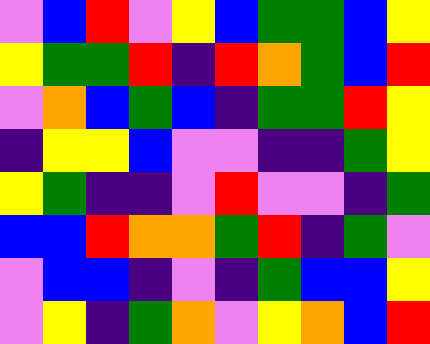[["violet", "blue", "red", "violet", "yellow", "blue", "green", "green", "blue", "yellow"], ["yellow", "green", "green", "red", "indigo", "red", "orange", "green", "blue", "red"], ["violet", "orange", "blue", "green", "blue", "indigo", "green", "green", "red", "yellow"], ["indigo", "yellow", "yellow", "blue", "violet", "violet", "indigo", "indigo", "green", "yellow"], ["yellow", "green", "indigo", "indigo", "violet", "red", "violet", "violet", "indigo", "green"], ["blue", "blue", "red", "orange", "orange", "green", "red", "indigo", "green", "violet"], ["violet", "blue", "blue", "indigo", "violet", "indigo", "green", "blue", "blue", "yellow"], ["violet", "yellow", "indigo", "green", "orange", "violet", "yellow", "orange", "blue", "red"]]